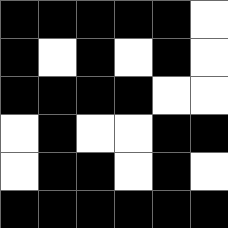[["black", "black", "black", "black", "black", "white"], ["black", "white", "black", "white", "black", "white"], ["black", "black", "black", "black", "white", "white"], ["white", "black", "white", "white", "black", "black"], ["white", "black", "black", "white", "black", "white"], ["black", "black", "black", "black", "black", "black"]]